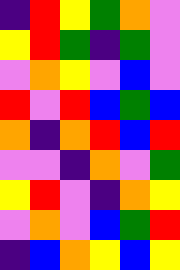[["indigo", "red", "yellow", "green", "orange", "violet"], ["yellow", "red", "green", "indigo", "green", "violet"], ["violet", "orange", "yellow", "violet", "blue", "violet"], ["red", "violet", "red", "blue", "green", "blue"], ["orange", "indigo", "orange", "red", "blue", "red"], ["violet", "violet", "indigo", "orange", "violet", "green"], ["yellow", "red", "violet", "indigo", "orange", "yellow"], ["violet", "orange", "violet", "blue", "green", "red"], ["indigo", "blue", "orange", "yellow", "blue", "yellow"]]